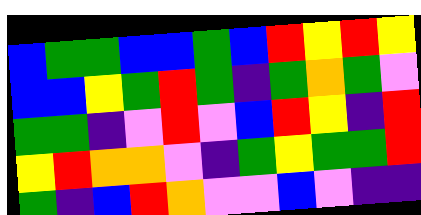[["blue", "green", "green", "blue", "blue", "green", "blue", "red", "yellow", "red", "yellow"], ["blue", "blue", "yellow", "green", "red", "green", "indigo", "green", "orange", "green", "violet"], ["green", "green", "indigo", "violet", "red", "violet", "blue", "red", "yellow", "indigo", "red"], ["yellow", "red", "orange", "orange", "violet", "indigo", "green", "yellow", "green", "green", "red"], ["green", "indigo", "blue", "red", "orange", "violet", "violet", "blue", "violet", "indigo", "indigo"]]